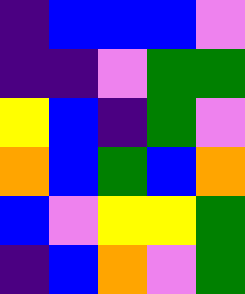[["indigo", "blue", "blue", "blue", "violet"], ["indigo", "indigo", "violet", "green", "green"], ["yellow", "blue", "indigo", "green", "violet"], ["orange", "blue", "green", "blue", "orange"], ["blue", "violet", "yellow", "yellow", "green"], ["indigo", "blue", "orange", "violet", "green"]]